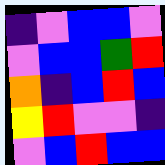[["indigo", "violet", "blue", "blue", "violet"], ["violet", "blue", "blue", "green", "red"], ["orange", "indigo", "blue", "red", "blue"], ["yellow", "red", "violet", "violet", "indigo"], ["violet", "blue", "red", "blue", "blue"]]